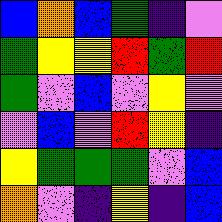[["blue", "orange", "blue", "green", "indigo", "violet"], ["green", "yellow", "yellow", "red", "green", "red"], ["green", "violet", "blue", "violet", "yellow", "violet"], ["violet", "blue", "violet", "red", "yellow", "indigo"], ["yellow", "green", "green", "green", "violet", "blue"], ["orange", "violet", "indigo", "yellow", "indigo", "blue"]]